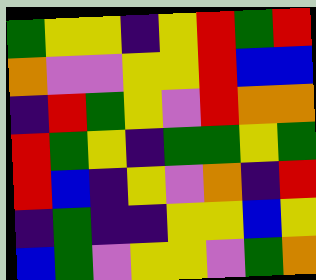[["green", "yellow", "yellow", "indigo", "yellow", "red", "green", "red"], ["orange", "violet", "violet", "yellow", "yellow", "red", "blue", "blue"], ["indigo", "red", "green", "yellow", "violet", "red", "orange", "orange"], ["red", "green", "yellow", "indigo", "green", "green", "yellow", "green"], ["red", "blue", "indigo", "yellow", "violet", "orange", "indigo", "red"], ["indigo", "green", "indigo", "indigo", "yellow", "yellow", "blue", "yellow"], ["blue", "green", "violet", "yellow", "yellow", "violet", "green", "orange"]]